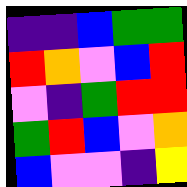[["indigo", "indigo", "blue", "green", "green"], ["red", "orange", "violet", "blue", "red"], ["violet", "indigo", "green", "red", "red"], ["green", "red", "blue", "violet", "orange"], ["blue", "violet", "violet", "indigo", "yellow"]]